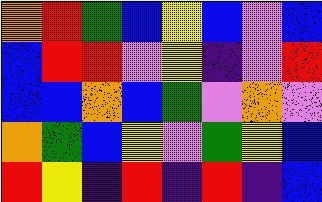[["orange", "red", "green", "blue", "yellow", "blue", "violet", "blue"], ["blue", "red", "red", "violet", "yellow", "indigo", "violet", "red"], ["blue", "blue", "orange", "blue", "green", "violet", "orange", "violet"], ["orange", "green", "blue", "yellow", "violet", "green", "yellow", "blue"], ["red", "yellow", "indigo", "red", "indigo", "red", "indigo", "blue"]]